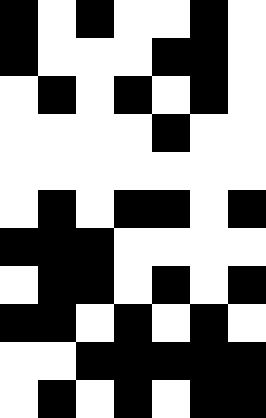[["black", "white", "black", "white", "white", "black", "white"], ["black", "white", "white", "white", "black", "black", "white"], ["white", "black", "white", "black", "white", "black", "white"], ["white", "white", "white", "white", "black", "white", "white"], ["white", "white", "white", "white", "white", "white", "white"], ["white", "black", "white", "black", "black", "white", "black"], ["black", "black", "black", "white", "white", "white", "white"], ["white", "black", "black", "white", "black", "white", "black"], ["black", "black", "white", "black", "white", "black", "white"], ["white", "white", "black", "black", "black", "black", "black"], ["white", "black", "white", "black", "white", "black", "black"]]